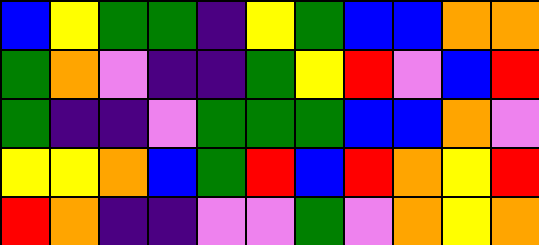[["blue", "yellow", "green", "green", "indigo", "yellow", "green", "blue", "blue", "orange", "orange"], ["green", "orange", "violet", "indigo", "indigo", "green", "yellow", "red", "violet", "blue", "red"], ["green", "indigo", "indigo", "violet", "green", "green", "green", "blue", "blue", "orange", "violet"], ["yellow", "yellow", "orange", "blue", "green", "red", "blue", "red", "orange", "yellow", "red"], ["red", "orange", "indigo", "indigo", "violet", "violet", "green", "violet", "orange", "yellow", "orange"]]